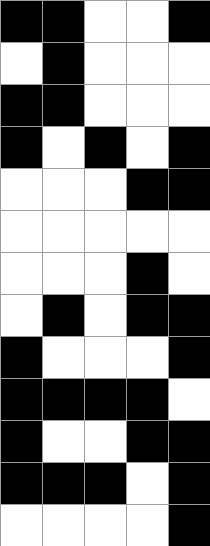[["black", "black", "white", "white", "black"], ["white", "black", "white", "white", "white"], ["black", "black", "white", "white", "white"], ["black", "white", "black", "white", "black"], ["white", "white", "white", "black", "black"], ["white", "white", "white", "white", "white"], ["white", "white", "white", "black", "white"], ["white", "black", "white", "black", "black"], ["black", "white", "white", "white", "black"], ["black", "black", "black", "black", "white"], ["black", "white", "white", "black", "black"], ["black", "black", "black", "white", "black"], ["white", "white", "white", "white", "black"]]